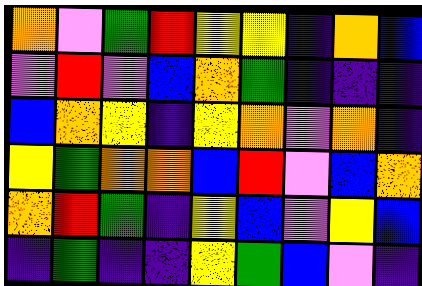[["orange", "violet", "green", "red", "yellow", "yellow", "indigo", "orange", "blue"], ["violet", "red", "violet", "blue", "orange", "green", "indigo", "indigo", "indigo"], ["blue", "orange", "yellow", "indigo", "yellow", "orange", "violet", "orange", "indigo"], ["yellow", "green", "orange", "orange", "blue", "red", "violet", "blue", "orange"], ["orange", "red", "green", "indigo", "yellow", "blue", "violet", "yellow", "blue"], ["indigo", "green", "indigo", "indigo", "yellow", "green", "blue", "violet", "indigo"]]